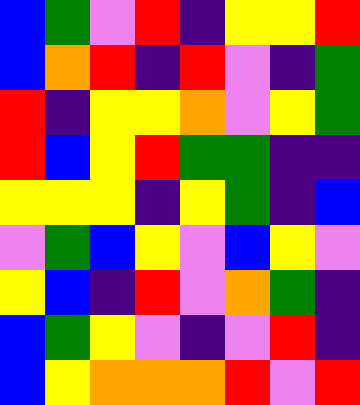[["blue", "green", "violet", "red", "indigo", "yellow", "yellow", "red"], ["blue", "orange", "red", "indigo", "red", "violet", "indigo", "green"], ["red", "indigo", "yellow", "yellow", "orange", "violet", "yellow", "green"], ["red", "blue", "yellow", "red", "green", "green", "indigo", "indigo"], ["yellow", "yellow", "yellow", "indigo", "yellow", "green", "indigo", "blue"], ["violet", "green", "blue", "yellow", "violet", "blue", "yellow", "violet"], ["yellow", "blue", "indigo", "red", "violet", "orange", "green", "indigo"], ["blue", "green", "yellow", "violet", "indigo", "violet", "red", "indigo"], ["blue", "yellow", "orange", "orange", "orange", "red", "violet", "red"]]